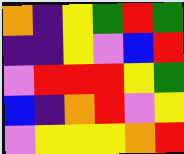[["orange", "indigo", "yellow", "green", "red", "green"], ["indigo", "indigo", "yellow", "violet", "blue", "red"], ["violet", "red", "red", "red", "yellow", "green"], ["blue", "indigo", "orange", "red", "violet", "yellow"], ["violet", "yellow", "yellow", "yellow", "orange", "red"]]